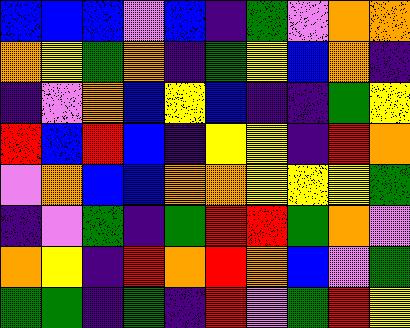[["blue", "blue", "blue", "violet", "blue", "indigo", "green", "violet", "orange", "orange"], ["orange", "yellow", "green", "orange", "indigo", "green", "yellow", "blue", "orange", "indigo"], ["indigo", "violet", "orange", "blue", "yellow", "blue", "indigo", "indigo", "green", "yellow"], ["red", "blue", "red", "blue", "indigo", "yellow", "yellow", "indigo", "red", "orange"], ["violet", "orange", "blue", "blue", "orange", "orange", "yellow", "yellow", "yellow", "green"], ["indigo", "violet", "green", "indigo", "green", "red", "red", "green", "orange", "violet"], ["orange", "yellow", "indigo", "red", "orange", "red", "orange", "blue", "violet", "green"], ["green", "green", "indigo", "green", "indigo", "red", "violet", "green", "red", "yellow"]]